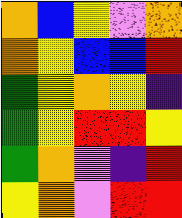[["orange", "blue", "yellow", "violet", "orange"], ["orange", "yellow", "blue", "blue", "red"], ["green", "yellow", "orange", "yellow", "indigo"], ["green", "yellow", "red", "red", "yellow"], ["green", "orange", "violet", "indigo", "red"], ["yellow", "orange", "violet", "red", "red"]]